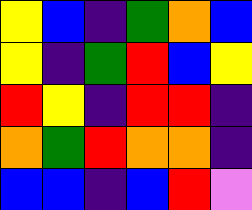[["yellow", "blue", "indigo", "green", "orange", "blue"], ["yellow", "indigo", "green", "red", "blue", "yellow"], ["red", "yellow", "indigo", "red", "red", "indigo"], ["orange", "green", "red", "orange", "orange", "indigo"], ["blue", "blue", "indigo", "blue", "red", "violet"]]